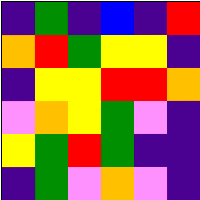[["indigo", "green", "indigo", "blue", "indigo", "red"], ["orange", "red", "green", "yellow", "yellow", "indigo"], ["indigo", "yellow", "yellow", "red", "red", "orange"], ["violet", "orange", "yellow", "green", "violet", "indigo"], ["yellow", "green", "red", "green", "indigo", "indigo"], ["indigo", "green", "violet", "orange", "violet", "indigo"]]